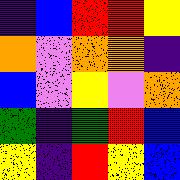[["indigo", "blue", "red", "red", "yellow"], ["orange", "violet", "orange", "orange", "indigo"], ["blue", "violet", "yellow", "violet", "orange"], ["green", "indigo", "green", "red", "blue"], ["yellow", "indigo", "red", "yellow", "blue"]]